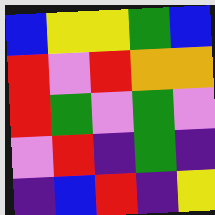[["blue", "yellow", "yellow", "green", "blue"], ["red", "violet", "red", "orange", "orange"], ["red", "green", "violet", "green", "violet"], ["violet", "red", "indigo", "green", "indigo"], ["indigo", "blue", "red", "indigo", "yellow"]]